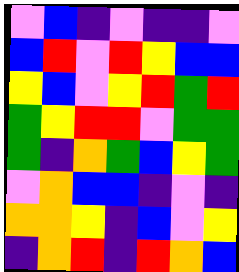[["violet", "blue", "indigo", "violet", "indigo", "indigo", "violet"], ["blue", "red", "violet", "red", "yellow", "blue", "blue"], ["yellow", "blue", "violet", "yellow", "red", "green", "red"], ["green", "yellow", "red", "red", "violet", "green", "green"], ["green", "indigo", "orange", "green", "blue", "yellow", "green"], ["violet", "orange", "blue", "blue", "indigo", "violet", "indigo"], ["orange", "orange", "yellow", "indigo", "blue", "violet", "yellow"], ["indigo", "orange", "red", "indigo", "red", "orange", "blue"]]